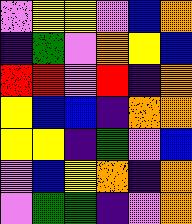[["violet", "yellow", "yellow", "violet", "blue", "orange"], ["indigo", "green", "violet", "orange", "yellow", "blue"], ["red", "red", "violet", "red", "indigo", "orange"], ["yellow", "blue", "blue", "indigo", "orange", "orange"], ["yellow", "yellow", "indigo", "green", "violet", "blue"], ["violet", "blue", "yellow", "orange", "indigo", "orange"], ["violet", "green", "green", "indigo", "violet", "orange"]]